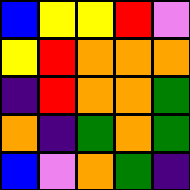[["blue", "yellow", "yellow", "red", "violet"], ["yellow", "red", "orange", "orange", "orange"], ["indigo", "red", "orange", "orange", "green"], ["orange", "indigo", "green", "orange", "green"], ["blue", "violet", "orange", "green", "indigo"]]